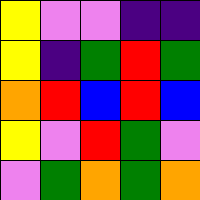[["yellow", "violet", "violet", "indigo", "indigo"], ["yellow", "indigo", "green", "red", "green"], ["orange", "red", "blue", "red", "blue"], ["yellow", "violet", "red", "green", "violet"], ["violet", "green", "orange", "green", "orange"]]